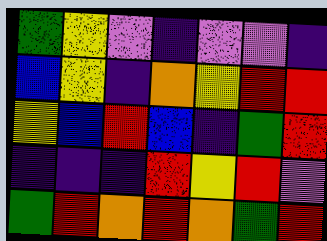[["green", "yellow", "violet", "indigo", "violet", "violet", "indigo"], ["blue", "yellow", "indigo", "orange", "yellow", "red", "red"], ["yellow", "blue", "red", "blue", "indigo", "green", "red"], ["indigo", "indigo", "indigo", "red", "yellow", "red", "violet"], ["green", "red", "orange", "red", "orange", "green", "red"]]